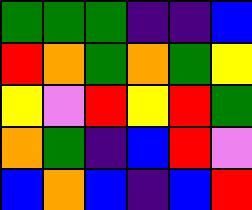[["green", "green", "green", "indigo", "indigo", "blue"], ["red", "orange", "green", "orange", "green", "yellow"], ["yellow", "violet", "red", "yellow", "red", "green"], ["orange", "green", "indigo", "blue", "red", "violet"], ["blue", "orange", "blue", "indigo", "blue", "red"]]